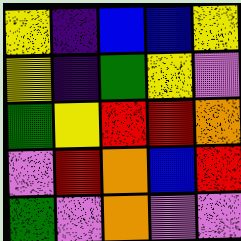[["yellow", "indigo", "blue", "blue", "yellow"], ["yellow", "indigo", "green", "yellow", "violet"], ["green", "yellow", "red", "red", "orange"], ["violet", "red", "orange", "blue", "red"], ["green", "violet", "orange", "violet", "violet"]]